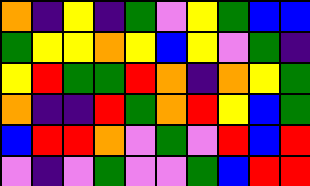[["orange", "indigo", "yellow", "indigo", "green", "violet", "yellow", "green", "blue", "blue"], ["green", "yellow", "yellow", "orange", "yellow", "blue", "yellow", "violet", "green", "indigo"], ["yellow", "red", "green", "green", "red", "orange", "indigo", "orange", "yellow", "green"], ["orange", "indigo", "indigo", "red", "green", "orange", "red", "yellow", "blue", "green"], ["blue", "red", "red", "orange", "violet", "green", "violet", "red", "blue", "red"], ["violet", "indigo", "violet", "green", "violet", "violet", "green", "blue", "red", "red"]]